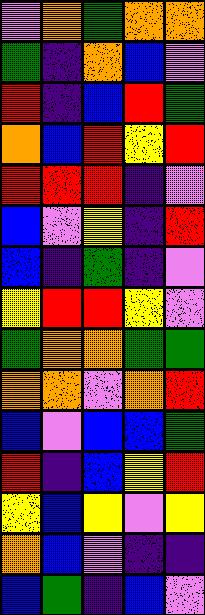[["violet", "orange", "green", "orange", "orange"], ["green", "indigo", "orange", "blue", "violet"], ["red", "indigo", "blue", "red", "green"], ["orange", "blue", "red", "yellow", "red"], ["red", "red", "red", "indigo", "violet"], ["blue", "violet", "yellow", "indigo", "red"], ["blue", "indigo", "green", "indigo", "violet"], ["yellow", "red", "red", "yellow", "violet"], ["green", "orange", "orange", "green", "green"], ["orange", "orange", "violet", "orange", "red"], ["blue", "violet", "blue", "blue", "green"], ["red", "indigo", "blue", "yellow", "red"], ["yellow", "blue", "yellow", "violet", "yellow"], ["orange", "blue", "violet", "indigo", "indigo"], ["blue", "green", "indigo", "blue", "violet"]]